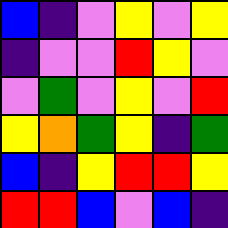[["blue", "indigo", "violet", "yellow", "violet", "yellow"], ["indigo", "violet", "violet", "red", "yellow", "violet"], ["violet", "green", "violet", "yellow", "violet", "red"], ["yellow", "orange", "green", "yellow", "indigo", "green"], ["blue", "indigo", "yellow", "red", "red", "yellow"], ["red", "red", "blue", "violet", "blue", "indigo"]]